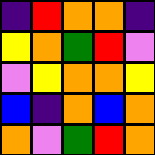[["indigo", "red", "orange", "orange", "indigo"], ["yellow", "orange", "green", "red", "violet"], ["violet", "yellow", "orange", "orange", "yellow"], ["blue", "indigo", "orange", "blue", "orange"], ["orange", "violet", "green", "red", "orange"]]